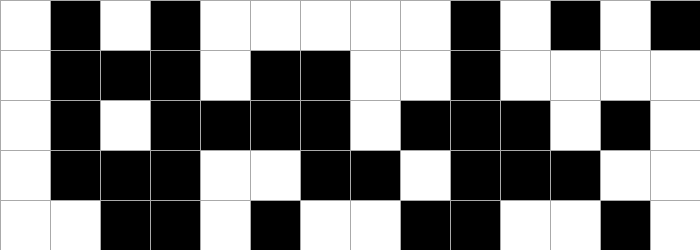[["white", "black", "white", "black", "white", "white", "white", "white", "white", "black", "white", "black", "white", "black"], ["white", "black", "black", "black", "white", "black", "black", "white", "white", "black", "white", "white", "white", "white"], ["white", "black", "white", "black", "black", "black", "black", "white", "black", "black", "black", "white", "black", "white"], ["white", "black", "black", "black", "white", "white", "black", "black", "white", "black", "black", "black", "white", "white"], ["white", "white", "black", "black", "white", "black", "white", "white", "black", "black", "white", "white", "black", "white"]]